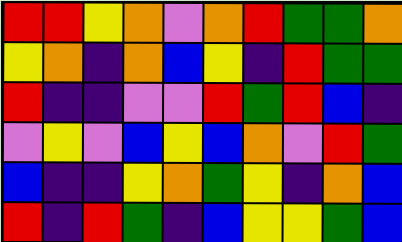[["red", "red", "yellow", "orange", "violet", "orange", "red", "green", "green", "orange"], ["yellow", "orange", "indigo", "orange", "blue", "yellow", "indigo", "red", "green", "green"], ["red", "indigo", "indigo", "violet", "violet", "red", "green", "red", "blue", "indigo"], ["violet", "yellow", "violet", "blue", "yellow", "blue", "orange", "violet", "red", "green"], ["blue", "indigo", "indigo", "yellow", "orange", "green", "yellow", "indigo", "orange", "blue"], ["red", "indigo", "red", "green", "indigo", "blue", "yellow", "yellow", "green", "blue"]]